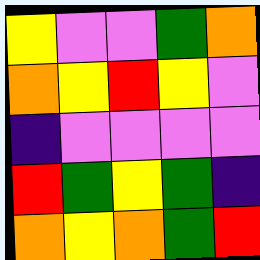[["yellow", "violet", "violet", "green", "orange"], ["orange", "yellow", "red", "yellow", "violet"], ["indigo", "violet", "violet", "violet", "violet"], ["red", "green", "yellow", "green", "indigo"], ["orange", "yellow", "orange", "green", "red"]]